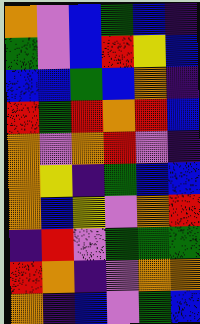[["orange", "violet", "blue", "green", "blue", "indigo"], ["green", "violet", "blue", "red", "yellow", "blue"], ["blue", "blue", "green", "blue", "orange", "indigo"], ["red", "green", "red", "orange", "red", "blue"], ["orange", "violet", "orange", "red", "violet", "indigo"], ["orange", "yellow", "indigo", "green", "blue", "blue"], ["orange", "blue", "yellow", "violet", "orange", "red"], ["indigo", "red", "violet", "green", "green", "green"], ["red", "orange", "indigo", "violet", "orange", "orange"], ["orange", "indigo", "blue", "violet", "green", "blue"]]